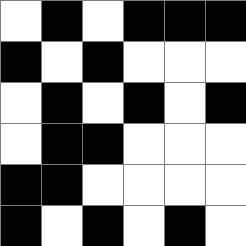[["white", "black", "white", "black", "black", "black"], ["black", "white", "black", "white", "white", "white"], ["white", "black", "white", "black", "white", "black"], ["white", "black", "black", "white", "white", "white"], ["black", "black", "white", "white", "white", "white"], ["black", "white", "black", "white", "black", "white"]]